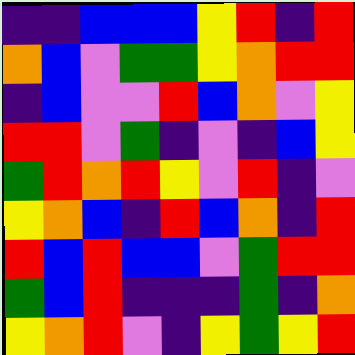[["indigo", "indigo", "blue", "blue", "blue", "yellow", "red", "indigo", "red"], ["orange", "blue", "violet", "green", "green", "yellow", "orange", "red", "red"], ["indigo", "blue", "violet", "violet", "red", "blue", "orange", "violet", "yellow"], ["red", "red", "violet", "green", "indigo", "violet", "indigo", "blue", "yellow"], ["green", "red", "orange", "red", "yellow", "violet", "red", "indigo", "violet"], ["yellow", "orange", "blue", "indigo", "red", "blue", "orange", "indigo", "red"], ["red", "blue", "red", "blue", "blue", "violet", "green", "red", "red"], ["green", "blue", "red", "indigo", "indigo", "indigo", "green", "indigo", "orange"], ["yellow", "orange", "red", "violet", "indigo", "yellow", "green", "yellow", "red"]]